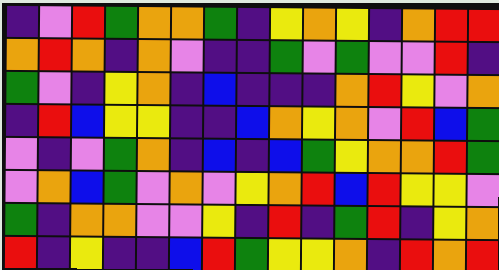[["indigo", "violet", "red", "green", "orange", "orange", "green", "indigo", "yellow", "orange", "yellow", "indigo", "orange", "red", "red"], ["orange", "red", "orange", "indigo", "orange", "violet", "indigo", "indigo", "green", "violet", "green", "violet", "violet", "red", "indigo"], ["green", "violet", "indigo", "yellow", "orange", "indigo", "blue", "indigo", "indigo", "indigo", "orange", "red", "yellow", "violet", "orange"], ["indigo", "red", "blue", "yellow", "yellow", "indigo", "indigo", "blue", "orange", "yellow", "orange", "violet", "red", "blue", "green"], ["violet", "indigo", "violet", "green", "orange", "indigo", "blue", "indigo", "blue", "green", "yellow", "orange", "orange", "red", "green"], ["violet", "orange", "blue", "green", "violet", "orange", "violet", "yellow", "orange", "red", "blue", "red", "yellow", "yellow", "violet"], ["green", "indigo", "orange", "orange", "violet", "violet", "yellow", "indigo", "red", "indigo", "green", "red", "indigo", "yellow", "orange"], ["red", "indigo", "yellow", "indigo", "indigo", "blue", "red", "green", "yellow", "yellow", "orange", "indigo", "red", "orange", "red"]]